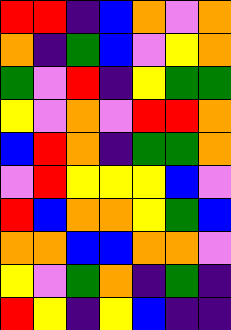[["red", "red", "indigo", "blue", "orange", "violet", "orange"], ["orange", "indigo", "green", "blue", "violet", "yellow", "orange"], ["green", "violet", "red", "indigo", "yellow", "green", "green"], ["yellow", "violet", "orange", "violet", "red", "red", "orange"], ["blue", "red", "orange", "indigo", "green", "green", "orange"], ["violet", "red", "yellow", "yellow", "yellow", "blue", "violet"], ["red", "blue", "orange", "orange", "yellow", "green", "blue"], ["orange", "orange", "blue", "blue", "orange", "orange", "violet"], ["yellow", "violet", "green", "orange", "indigo", "green", "indigo"], ["red", "yellow", "indigo", "yellow", "blue", "indigo", "indigo"]]